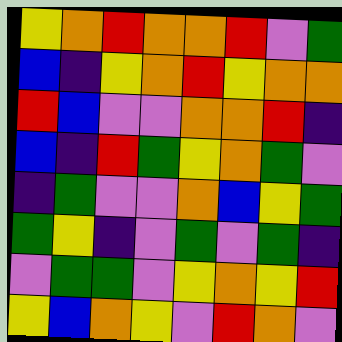[["yellow", "orange", "red", "orange", "orange", "red", "violet", "green"], ["blue", "indigo", "yellow", "orange", "red", "yellow", "orange", "orange"], ["red", "blue", "violet", "violet", "orange", "orange", "red", "indigo"], ["blue", "indigo", "red", "green", "yellow", "orange", "green", "violet"], ["indigo", "green", "violet", "violet", "orange", "blue", "yellow", "green"], ["green", "yellow", "indigo", "violet", "green", "violet", "green", "indigo"], ["violet", "green", "green", "violet", "yellow", "orange", "yellow", "red"], ["yellow", "blue", "orange", "yellow", "violet", "red", "orange", "violet"]]